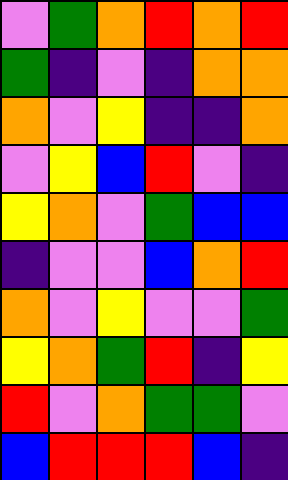[["violet", "green", "orange", "red", "orange", "red"], ["green", "indigo", "violet", "indigo", "orange", "orange"], ["orange", "violet", "yellow", "indigo", "indigo", "orange"], ["violet", "yellow", "blue", "red", "violet", "indigo"], ["yellow", "orange", "violet", "green", "blue", "blue"], ["indigo", "violet", "violet", "blue", "orange", "red"], ["orange", "violet", "yellow", "violet", "violet", "green"], ["yellow", "orange", "green", "red", "indigo", "yellow"], ["red", "violet", "orange", "green", "green", "violet"], ["blue", "red", "red", "red", "blue", "indigo"]]